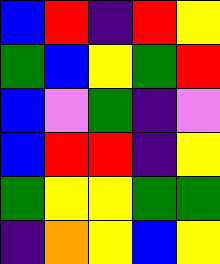[["blue", "red", "indigo", "red", "yellow"], ["green", "blue", "yellow", "green", "red"], ["blue", "violet", "green", "indigo", "violet"], ["blue", "red", "red", "indigo", "yellow"], ["green", "yellow", "yellow", "green", "green"], ["indigo", "orange", "yellow", "blue", "yellow"]]